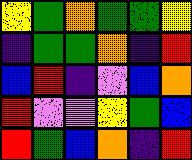[["yellow", "green", "orange", "green", "green", "yellow"], ["indigo", "green", "green", "orange", "indigo", "red"], ["blue", "red", "indigo", "violet", "blue", "orange"], ["red", "violet", "violet", "yellow", "green", "blue"], ["red", "green", "blue", "orange", "indigo", "red"]]